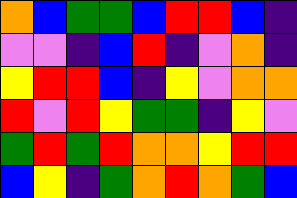[["orange", "blue", "green", "green", "blue", "red", "red", "blue", "indigo"], ["violet", "violet", "indigo", "blue", "red", "indigo", "violet", "orange", "indigo"], ["yellow", "red", "red", "blue", "indigo", "yellow", "violet", "orange", "orange"], ["red", "violet", "red", "yellow", "green", "green", "indigo", "yellow", "violet"], ["green", "red", "green", "red", "orange", "orange", "yellow", "red", "red"], ["blue", "yellow", "indigo", "green", "orange", "red", "orange", "green", "blue"]]